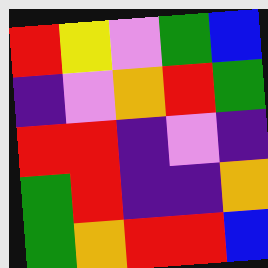[["red", "yellow", "violet", "green", "blue"], ["indigo", "violet", "orange", "red", "green"], ["red", "red", "indigo", "violet", "indigo"], ["green", "red", "indigo", "indigo", "orange"], ["green", "orange", "red", "red", "blue"]]